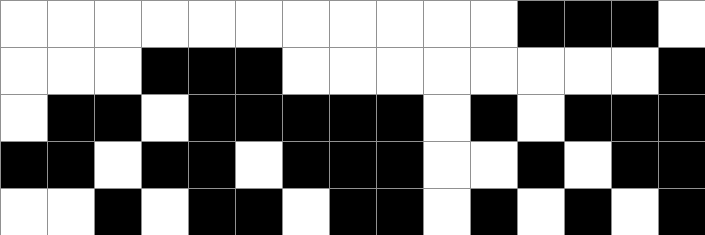[["white", "white", "white", "white", "white", "white", "white", "white", "white", "white", "white", "black", "black", "black", "white"], ["white", "white", "white", "black", "black", "black", "white", "white", "white", "white", "white", "white", "white", "white", "black"], ["white", "black", "black", "white", "black", "black", "black", "black", "black", "white", "black", "white", "black", "black", "black"], ["black", "black", "white", "black", "black", "white", "black", "black", "black", "white", "white", "black", "white", "black", "black"], ["white", "white", "black", "white", "black", "black", "white", "black", "black", "white", "black", "white", "black", "white", "black"]]